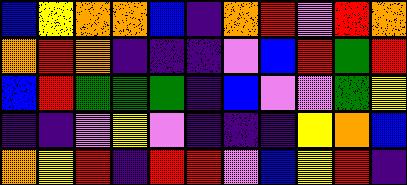[["blue", "yellow", "orange", "orange", "blue", "indigo", "orange", "red", "violet", "red", "orange"], ["orange", "red", "orange", "indigo", "indigo", "indigo", "violet", "blue", "red", "green", "red"], ["blue", "red", "green", "green", "green", "indigo", "blue", "violet", "violet", "green", "yellow"], ["indigo", "indigo", "violet", "yellow", "violet", "indigo", "indigo", "indigo", "yellow", "orange", "blue"], ["orange", "yellow", "red", "indigo", "red", "red", "violet", "blue", "yellow", "red", "indigo"]]